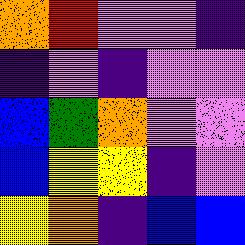[["orange", "red", "violet", "violet", "indigo"], ["indigo", "violet", "indigo", "violet", "violet"], ["blue", "green", "orange", "violet", "violet"], ["blue", "yellow", "yellow", "indigo", "violet"], ["yellow", "orange", "indigo", "blue", "blue"]]